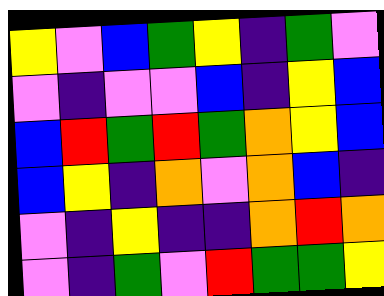[["yellow", "violet", "blue", "green", "yellow", "indigo", "green", "violet"], ["violet", "indigo", "violet", "violet", "blue", "indigo", "yellow", "blue"], ["blue", "red", "green", "red", "green", "orange", "yellow", "blue"], ["blue", "yellow", "indigo", "orange", "violet", "orange", "blue", "indigo"], ["violet", "indigo", "yellow", "indigo", "indigo", "orange", "red", "orange"], ["violet", "indigo", "green", "violet", "red", "green", "green", "yellow"]]